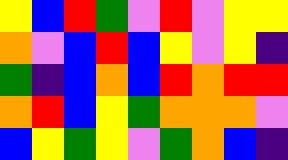[["yellow", "blue", "red", "green", "violet", "red", "violet", "yellow", "yellow"], ["orange", "violet", "blue", "red", "blue", "yellow", "violet", "yellow", "indigo"], ["green", "indigo", "blue", "orange", "blue", "red", "orange", "red", "red"], ["orange", "red", "blue", "yellow", "green", "orange", "orange", "orange", "violet"], ["blue", "yellow", "green", "yellow", "violet", "green", "orange", "blue", "indigo"]]